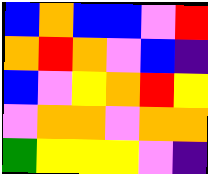[["blue", "orange", "blue", "blue", "violet", "red"], ["orange", "red", "orange", "violet", "blue", "indigo"], ["blue", "violet", "yellow", "orange", "red", "yellow"], ["violet", "orange", "orange", "violet", "orange", "orange"], ["green", "yellow", "yellow", "yellow", "violet", "indigo"]]